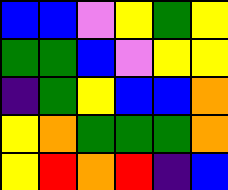[["blue", "blue", "violet", "yellow", "green", "yellow"], ["green", "green", "blue", "violet", "yellow", "yellow"], ["indigo", "green", "yellow", "blue", "blue", "orange"], ["yellow", "orange", "green", "green", "green", "orange"], ["yellow", "red", "orange", "red", "indigo", "blue"]]